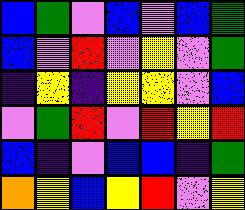[["blue", "green", "violet", "blue", "violet", "blue", "green"], ["blue", "violet", "red", "violet", "yellow", "violet", "green"], ["indigo", "yellow", "indigo", "yellow", "yellow", "violet", "blue"], ["violet", "green", "red", "violet", "red", "yellow", "red"], ["blue", "indigo", "violet", "blue", "blue", "indigo", "green"], ["orange", "yellow", "blue", "yellow", "red", "violet", "yellow"]]